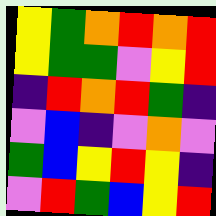[["yellow", "green", "orange", "red", "orange", "red"], ["yellow", "green", "green", "violet", "yellow", "red"], ["indigo", "red", "orange", "red", "green", "indigo"], ["violet", "blue", "indigo", "violet", "orange", "violet"], ["green", "blue", "yellow", "red", "yellow", "indigo"], ["violet", "red", "green", "blue", "yellow", "red"]]